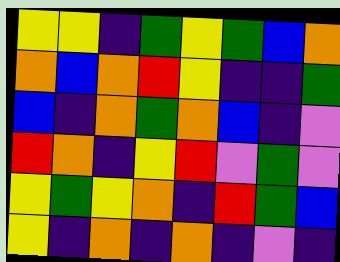[["yellow", "yellow", "indigo", "green", "yellow", "green", "blue", "orange"], ["orange", "blue", "orange", "red", "yellow", "indigo", "indigo", "green"], ["blue", "indigo", "orange", "green", "orange", "blue", "indigo", "violet"], ["red", "orange", "indigo", "yellow", "red", "violet", "green", "violet"], ["yellow", "green", "yellow", "orange", "indigo", "red", "green", "blue"], ["yellow", "indigo", "orange", "indigo", "orange", "indigo", "violet", "indigo"]]